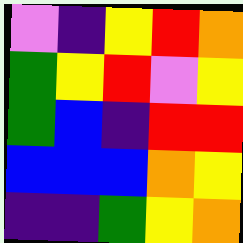[["violet", "indigo", "yellow", "red", "orange"], ["green", "yellow", "red", "violet", "yellow"], ["green", "blue", "indigo", "red", "red"], ["blue", "blue", "blue", "orange", "yellow"], ["indigo", "indigo", "green", "yellow", "orange"]]